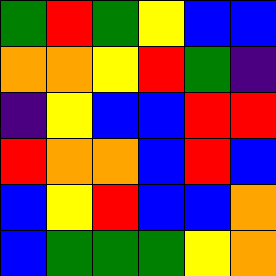[["green", "red", "green", "yellow", "blue", "blue"], ["orange", "orange", "yellow", "red", "green", "indigo"], ["indigo", "yellow", "blue", "blue", "red", "red"], ["red", "orange", "orange", "blue", "red", "blue"], ["blue", "yellow", "red", "blue", "blue", "orange"], ["blue", "green", "green", "green", "yellow", "orange"]]